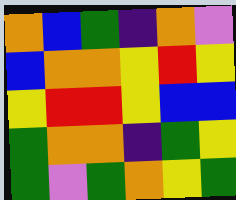[["orange", "blue", "green", "indigo", "orange", "violet"], ["blue", "orange", "orange", "yellow", "red", "yellow"], ["yellow", "red", "red", "yellow", "blue", "blue"], ["green", "orange", "orange", "indigo", "green", "yellow"], ["green", "violet", "green", "orange", "yellow", "green"]]